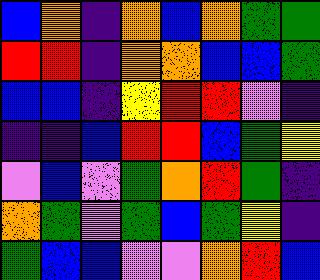[["blue", "orange", "indigo", "orange", "blue", "orange", "green", "green"], ["red", "red", "indigo", "orange", "orange", "blue", "blue", "green"], ["blue", "blue", "indigo", "yellow", "red", "red", "violet", "indigo"], ["indigo", "indigo", "blue", "red", "red", "blue", "green", "yellow"], ["violet", "blue", "violet", "green", "orange", "red", "green", "indigo"], ["orange", "green", "violet", "green", "blue", "green", "yellow", "indigo"], ["green", "blue", "blue", "violet", "violet", "orange", "red", "blue"]]